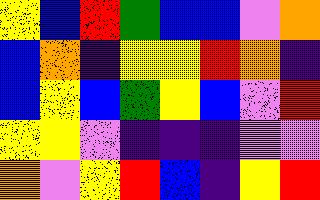[["yellow", "blue", "red", "green", "blue", "blue", "violet", "orange"], ["blue", "orange", "indigo", "yellow", "yellow", "red", "orange", "indigo"], ["blue", "yellow", "blue", "green", "yellow", "blue", "violet", "red"], ["yellow", "yellow", "violet", "indigo", "indigo", "indigo", "violet", "violet"], ["orange", "violet", "yellow", "red", "blue", "indigo", "yellow", "red"]]